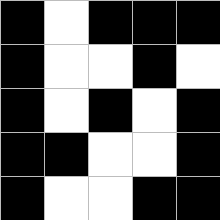[["black", "white", "black", "black", "black"], ["black", "white", "white", "black", "white"], ["black", "white", "black", "white", "black"], ["black", "black", "white", "white", "black"], ["black", "white", "white", "black", "black"]]